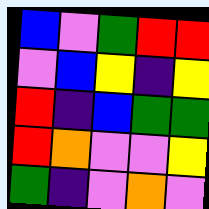[["blue", "violet", "green", "red", "red"], ["violet", "blue", "yellow", "indigo", "yellow"], ["red", "indigo", "blue", "green", "green"], ["red", "orange", "violet", "violet", "yellow"], ["green", "indigo", "violet", "orange", "violet"]]